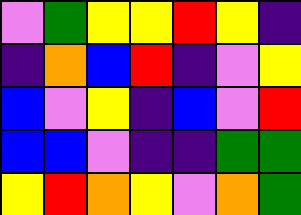[["violet", "green", "yellow", "yellow", "red", "yellow", "indigo"], ["indigo", "orange", "blue", "red", "indigo", "violet", "yellow"], ["blue", "violet", "yellow", "indigo", "blue", "violet", "red"], ["blue", "blue", "violet", "indigo", "indigo", "green", "green"], ["yellow", "red", "orange", "yellow", "violet", "orange", "green"]]